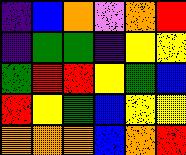[["indigo", "blue", "orange", "violet", "orange", "red"], ["indigo", "green", "green", "indigo", "yellow", "yellow"], ["green", "red", "red", "yellow", "green", "blue"], ["red", "yellow", "green", "blue", "yellow", "yellow"], ["orange", "orange", "orange", "blue", "orange", "red"]]